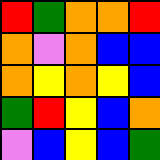[["red", "green", "orange", "orange", "red"], ["orange", "violet", "orange", "blue", "blue"], ["orange", "yellow", "orange", "yellow", "blue"], ["green", "red", "yellow", "blue", "orange"], ["violet", "blue", "yellow", "blue", "green"]]